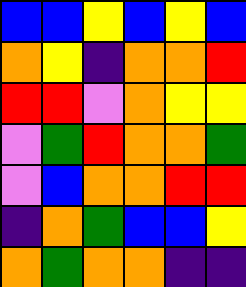[["blue", "blue", "yellow", "blue", "yellow", "blue"], ["orange", "yellow", "indigo", "orange", "orange", "red"], ["red", "red", "violet", "orange", "yellow", "yellow"], ["violet", "green", "red", "orange", "orange", "green"], ["violet", "blue", "orange", "orange", "red", "red"], ["indigo", "orange", "green", "blue", "blue", "yellow"], ["orange", "green", "orange", "orange", "indigo", "indigo"]]